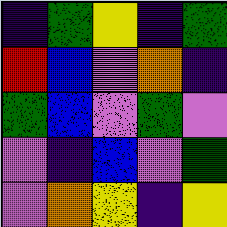[["indigo", "green", "yellow", "indigo", "green"], ["red", "blue", "violet", "orange", "indigo"], ["green", "blue", "violet", "green", "violet"], ["violet", "indigo", "blue", "violet", "green"], ["violet", "orange", "yellow", "indigo", "yellow"]]